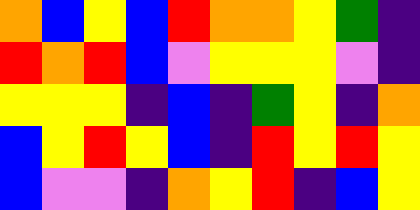[["orange", "blue", "yellow", "blue", "red", "orange", "orange", "yellow", "green", "indigo"], ["red", "orange", "red", "blue", "violet", "yellow", "yellow", "yellow", "violet", "indigo"], ["yellow", "yellow", "yellow", "indigo", "blue", "indigo", "green", "yellow", "indigo", "orange"], ["blue", "yellow", "red", "yellow", "blue", "indigo", "red", "yellow", "red", "yellow"], ["blue", "violet", "violet", "indigo", "orange", "yellow", "red", "indigo", "blue", "yellow"]]